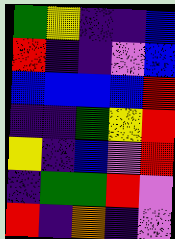[["green", "yellow", "indigo", "indigo", "blue"], ["red", "indigo", "indigo", "violet", "blue"], ["blue", "blue", "blue", "blue", "red"], ["indigo", "indigo", "green", "yellow", "red"], ["yellow", "indigo", "blue", "violet", "red"], ["indigo", "green", "green", "red", "violet"], ["red", "indigo", "orange", "indigo", "violet"]]